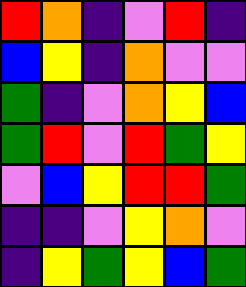[["red", "orange", "indigo", "violet", "red", "indigo"], ["blue", "yellow", "indigo", "orange", "violet", "violet"], ["green", "indigo", "violet", "orange", "yellow", "blue"], ["green", "red", "violet", "red", "green", "yellow"], ["violet", "blue", "yellow", "red", "red", "green"], ["indigo", "indigo", "violet", "yellow", "orange", "violet"], ["indigo", "yellow", "green", "yellow", "blue", "green"]]